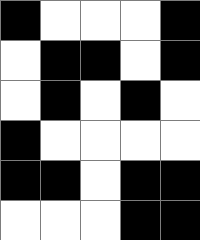[["black", "white", "white", "white", "black"], ["white", "black", "black", "white", "black"], ["white", "black", "white", "black", "white"], ["black", "white", "white", "white", "white"], ["black", "black", "white", "black", "black"], ["white", "white", "white", "black", "black"]]